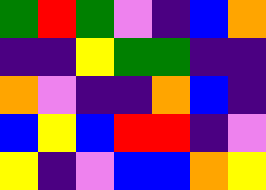[["green", "red", "green", "violet", "indigo", "blue", "orange"], ["indigo", "indigo", "yellow", "green", "green", "indigo", "indigo"], ["orange", "violet", "indigo", "indigo", "orange", "blue", "indigo"], ["blue", "yellow", "blue", "red", "red", "indigo", "violet"], ["yellow", "indigo", "violet", "blue", "blue", "orange", "yellow"]]